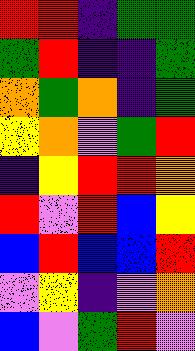[["red", "red", "indigo", "green", "green"], ["green", "red", "indigo", "indigo", "green"], ["orange", "green", "orange", "indigo", "green"], ["yellow", "orange", "violet", "green", "red"], ["indigo", "yellow", "red", "red", "orange"], ["red", "violet", "red", "blue", "yellow"], ["blue", "red", "blue", "blue", "red"], ["violet", "yellow", "indigo", "violet", "orange"], ["blue", "violet", "green", "red", "violet"]]